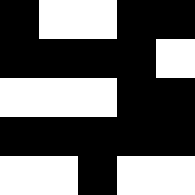[["black", "white", "white", "black", "black"], ["black", "black", "black", "black", "white"], ["white", "white", "white", "black", "black"], ["black", "black", "black", "black", "black"], ["white", "white", "black", "white", "white"]]